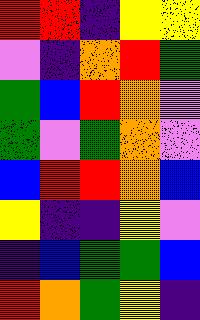[["red", "red", "indigo", "yellow", "yellow"], ["violet", "indigo", "orange", "red", "green"], ["green", "blue", "red", "orange", "violet"], ["green", "violet", "green", "orange", "violet"], ["blue", "red", "red", "orange", "blue"], ["yellow", "indigo", "indigo", "yellow", "violet"], ["indigo", "blue", "green", "green", "blue"], ["red", "orange", "green", "yellow", "indigo"]]